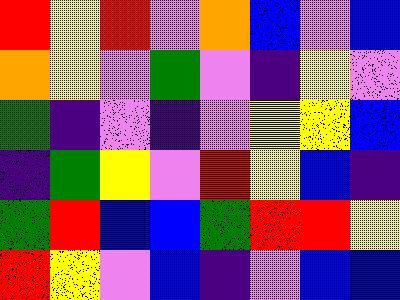[["red", "yellow", "red", "violet", "orange", "blue", "violet", "blue"], ["orange", "yellow", "violet", "green", "violet", "indigo", "yellow", "violet"], ["green", "indigo", "violet", "indigo", "violet", "yellow", "yellow", "blue"], ["indigo", "green", "yellow", "violet", "red", "yellow", "blue", "indigo"], ["green", "red", "blue", "blue", "green", "red", "red", "yellow"], ["red", "yellow", "violet", "blue", "indigo", "violet", "blue", "blue"]]